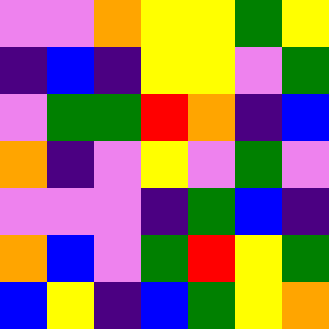[["violet", "violet", "orange", "yellow", "yellow", "green", "yellow"], ["indigo", "blue", "indigo", "yellow", "yellow", "violet", "green"], ["violet", "green", "green", "red", "orange", "indigo", "blue"], ["orange", "indigo", "violet", "yellow", "violet", "green", "violet"], ["violet", "violet", "violet", "indigo", "green", "blue", "indigo"], ["orange", "blue", "violet", "green", "red", "yellow", "green"], ["blue", "yellow", "indigo", "blue", "green", "yellow", "orange"]]